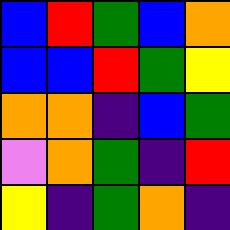[["blue", "red", "green", "blue", "orange"], ["blue", "blue", "red", "green", "yellow"], ["orange", "orange", "indigo", "blue", "green"], ["violet", "orange", "green", "indigo", "red"], ["yellow", "indigo", "green", "orange", "indigo"]]